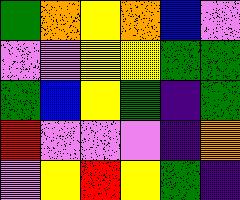[["green", "orange", "yellow", "orange", "blue", "violet"], ["violet", "violet", "yellow", "yellow", "green", "green"], ["green", "blue", "yellow", "green", "indigo", "green"], ["red", "violet", "violet", "violet", "indigo", "orange"], ["violet", "yellow", "red", "yellow", "green", "indigo"]]